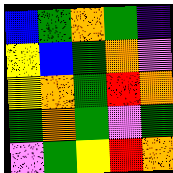[["blue", "green", "orange", "green", "indigo"], ["yellow", "blue", "green", "orange", "violet"], ["yellow", "orange", "green", "red", "orange"], ["green", "orange", "green", "violet", "green"], ["violet", "green", "yellow", "red", "orange"]]